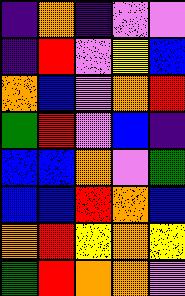[["indigo", "orange", "indigo", "violet", "violet"], ["indigo", "red", "violet", "yellow", "blue"], ["orange", "blue", "violet", "orange", "red"], ["green", "red", "violet", "blue", "indigo"], ["blue", "blue", "orange", "violet", "green"], ["blue", "blue", "red", "orange", "blue"], ["orange", "red", "yellow", "orange", "yellow"], ["green", "red", "orange", "orange", "violet"]]